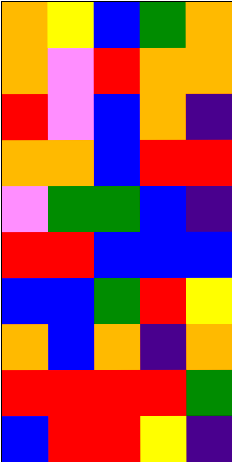[["orange", "yellow", "blue", "green", "orange"], ["orange", "violet", "red", "orange", "orange"], ["red", "violet", "blue", "orange", "indigo"], ["orange", "orange", "blue", "red", "red"], ["violet", "green", "green", "blue", "indigo"], ["red", "red", "blue", "blue", "blue"], ["blue", "blue", "green", "red", "yellow"], ["orange", "blue", "orange", "indigo", "orange"], ["red", "red", "red", "red", "green"], ["blue", "red", "red", "yellow", "indigo"]]